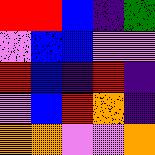[["red", "red", "blue", "indigo", "green"], ["violet", "blue", "blue", "violet", "violet"], ["red", "blue", "indigo", "red", "indigo"], ["violet", "blue", "red", "orange", "indigo"], ["orange", "orange", "violet", "violet", "orange"]]